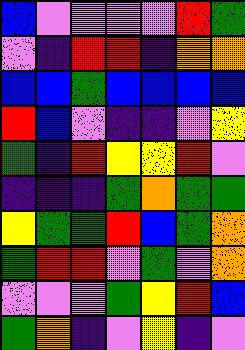[["blue", "violet", "violet", "violet", "violet", "red", "green"], ["violet", "indigo", "red", "red", "indigo", "orange", "orange"], ["blue", "blue", "green", "blue", "blue", "blue", "blue"], ["red", "blue", "violet", "indigo", "indigo", "violet", "yellow"], ["green", "indigo", "red", "yellow", "yellow", "red", "violet"], ["indigo", "indigo", "indigo", "green", "orange", "green", "green"], ["yellow", "green", "green", "red", "blue", "green", "orange"], ["green", "red", "red", "violet", "green", "violet", "orange"], ["violet", "violet", "violet", "green", "yellow", "red", "blue"], ["green", "orange", "indigo", "violet", "yellow", "indigo", "violet"]]